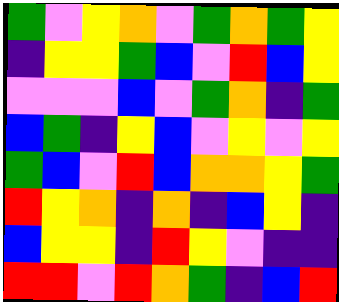[["green", "violet", "yellow", "orange", "violet", "green", "orange", "green", "yellow"], ["indigo", "yellow", "yellow", "green", "blue", "violet", "red", "blue", "yellow"], ["violet", "violet", "violet", "blue", "violet", "green", "orange", "indigo", "green"], ["blue", "green", "indigo", "yellow", "blue", "violet", "yellow", "violet", "yellow"], ["green", "blue", "violet", "red", "blue", "orange", "orange", "yellow", "green"], ["red", "yellow", "orange", "indigo", "orange", "indigo", "blue", "yellow", "indigo"], ["blue", "yellow", "yellow", "indigo", "red", "yellow", "violet", "indigo", "indigo"], ["red", "red", "violet", "red", "orange", "green", "indigo", "blue", "red"]]